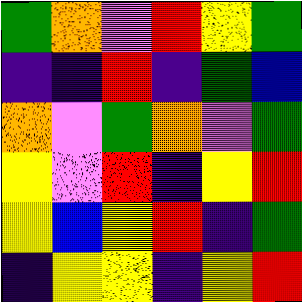[["green", "orange", "violet", "red", "yellow", "green"], ["indigo", "indigo", "red", "indigo", "green", "blue"], ["orange", "violet", "green", "orange", "violet", "green"], ["yellow", "violet", "red", "indigo", "yellow", "red"], ["yellow", "blue", "yellow", "red", "indigo", "green"], ["indigo", "yellow", "yellow", "indigo", "yellow", "red"]]